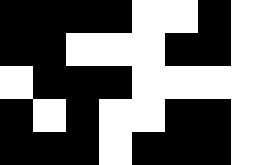[["black", "black", "black", "black", "white", "white", "black", "white"], ["black", "black", "white", "white", "white", "black", "black", "white"], ["white", "black", "black", "black", "white", "white", "white", "white"], ["black", "white", "black", "white", "white", "black", "black", "white"], ["black", "black", "black", "white", "black", "black", "black", "white"]]